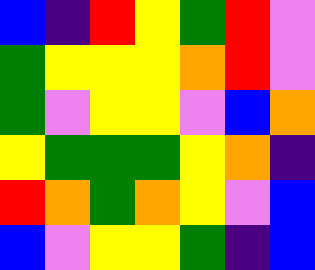[["blue", "indigo", "red", "yellow", "green", "red", "violet"], ["green", "yellow", "yellow", "yellow", "orange", "red", "violet"], ["green", "violet", "yellow", "yellow", "violet", "blue", "orange"], ["yellow", "green", "green", "green", "yellow", "orange", "indigo"], ["red", "orange", "green", "orange", "yellow", "violet", "blue"], ["blue", "violet", "yellow", "yellow", "green", "indigo", "blue"]]